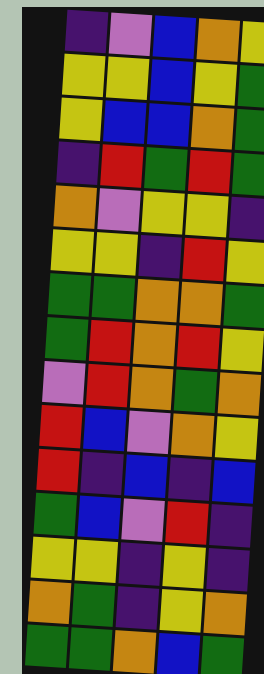[["indigo", "violet", "blue", "orange", "yellow"], ["yellow", "yellow", "blue", "yellow", "green"], ["yellow", "blue", "blue", "orange", "green"], ["indigo", "red", "green", "red", "green"], ["orange", "violet", "yellow", "yellow", "indigo"], ["yellow", "yellow", "indigo", "red", "yellow"], ["green", "green", "orange", "orange", "green"], ["green", "red", "orange", "red", "yellow"], ["violet", "red", "orange", "green", "orange"], ["red", "blue", "violet", "orange", "yellow"], ["red", "indigo", "blue", "indigo", "blue"], ["green", "blue", "violet", "red", "indigo"], ["yellow", "yellow", "indigo", "yellow", "indigo"], ["orange", "green", "indigo", "yellow", "orange"], ["green", "green", "orange", "blue", "green"]]